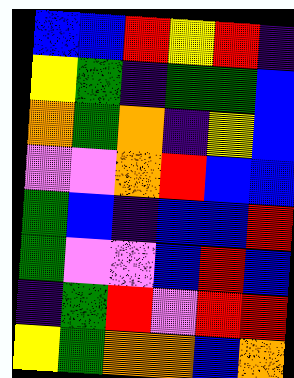[["blue", "blue", "red", "yellow", "red", "indigo"], ["yellow", "green", "indigo", "green", "green", "blue"], ["orange", "green", "orange", "indigo", "yellow", "blue"], ["violet", "violet", "orange", "red", "blue", "blue"], ["green", "blue", "indigo", "blue", "blue", "red"], ["green", "violet", "violet", "blue", "red", "blue"], ["indigo", "green", "red", "violet", "red", "red"], ["yellow", "green", "orange", "orange", "blue", "orange"]]